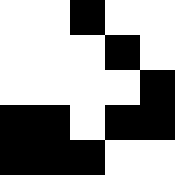[["white", "white", "black", "white", "white"], ["white", "white", "white", "black", "white"], ["white", "white", "white", "white", "black"], ["black", "black", "white", "black", "black"], ["black", "black", "black", "white", "white"]]